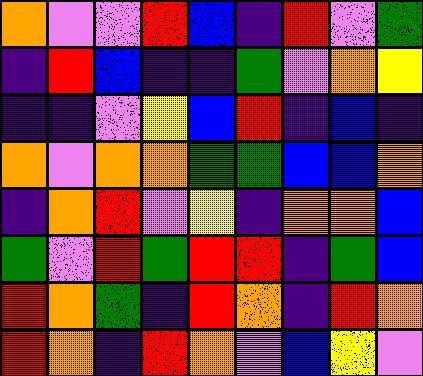[["orange", "violet", "violet", "red", "blue", "indigo", "red", "violet", "green"], ["indigo", "red", "blue", "indigo", "indigo", "green", "violet", "orange", "yellow"], ["indigo", "indigo", "violet", "yellow", "blue", "red", "indigo", "blue", "indigo"], ["orange", "violet", "orange", "orange", "green", "green", "blue", "blue", "orange"], ["indigo", "orange", "red", "violet", "yellow", "indigo", "orange", "orange", "blue"], ["green", "violet", "red", "green", "red", "red", "indigo", "green", "blue"], ["red", "orange", "green", "indigo", "red", "orange", "indigo", "red", "orange"], ["red", "orange", "indigo", "red", "orange", "violet", "blue", "yellow", "violet"]]